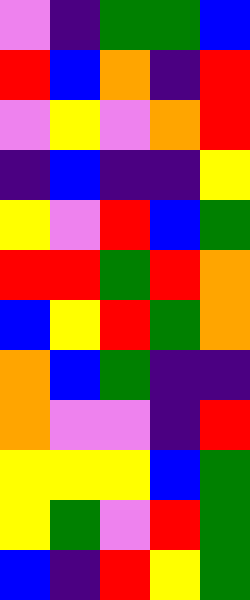[["violet", "indigo", "green", "green", "blue"], ["red", "blue", "orange", "indigo", "red"], ["violet", "yellow", "violet", "orange", "red"], ["indigo", "blue", "indigo", "indigo", "yellow"], ["yellow", "violet", "red", "blue", "green"], ["red", "red", "green", "red", "orange"], ["blue", "yellow", "red", "green", "orange"], ["orange", "blue", "green", "indigo", "indigo"], ["orange", "violet", "violet", "indigo", "red"], ["yellow", "yellow", "yellow", "blue", "green"], ["yellow", "green", "violet", "red", "green"], ["blue", "indigo", "red", "yellow", "green"]]